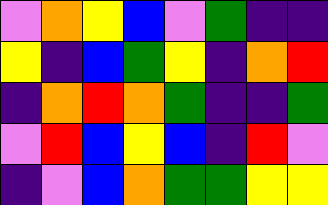[["violet", "orange", "yellow", "blue", "violet", "green", "indigo", "indigo"], ["yellow", "indigo", "blue", "green", "yellow", "indigo", "orange", "red"], ["indigo", "orange", "red", "orange", "green", "indigo", "indigo", "green"], ["violet", "red", "blue", "yellow", "blue", "indigo", "red", "violet"], ["indigo", "violet", "blue", "orange", "green", "green", "yellow", "yellow"]]